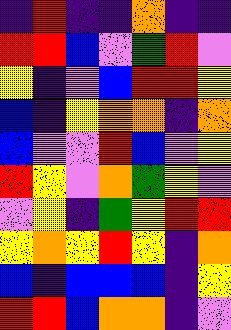[["indigo", "red", "indigo", "indigo", "orange", "indigo", "indigo"], ["red", "red", "blue", "violet", "green", "red", "violet"], ["yellow", "indigo", "violet", "blue", "red", "red", "yellow"], ["blue", "indigo", "yellow", "orange", "orange", "indigo", "orange"], ["blue", "violet", "violet", "red", "blue", "violet", "yellow"], ["red", "yellow", "violet", "orange", "green", "yellow", "violet"], ["violet", "yellow", "indigo", "green", "yellow", "red", "red"], ["yellow", "orange", "yellow", "red", "yellow", "indigo", "orange"], ["blue", "indigo", "blue", "blue", "blue", "indigo", "yellow"], ["red", "red", "blue", "orange", "orange", "indigo", "violet"]]